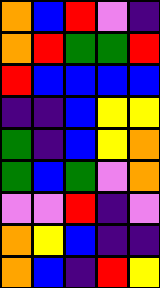[["orange", "blue", "red", "violet", "indigo"], ["orange", "red", "green", "green", "red"], ["red", "blue", "blue", "blue", "blue"], ["indigo", "indigo", "blue", "yellow", "yellow"], ["green", "indigo", "blue", "yellow", "orange"], ["green", "blue", "green", "violet", "orange"], ["violet", "violet", "red", "indigo", "violet"], ["orange", "yellow", "blue", "indigo", "indigo"], ["orange", "blue", "indigo", "red", "yellow"]]